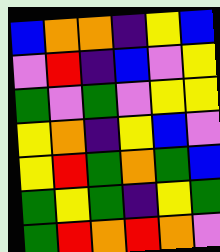[["blue", "orange", "orange", "indigo", "yellow", "blue"], ["violet", "red", "indigo", "blue", "violet", "yellow"], ["green", "violet", "green", "violet", "yellow", "yellow"], ["yellow", "orange", "indigo", "yellow", "blue", "violet"], ["yellow", "red", "green", "orange", "green", "blue"], ["green", "yellow", "green", "indigo", "yellow", "green"], ["green", "red", "orange", "red", "orange", "violet"]]